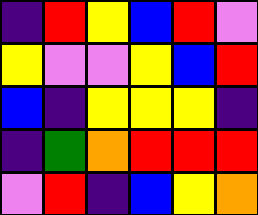[["indigo", "red", "yellow", "blue", "red", "violet"], ["yellow", "violet", "violet", "yellow", "blue", "red"], ["blue", "indigo", "yellow", "yellow", "yellow", "indigo"], ["indigo", "green", "orange", "red", "red", "red"], ["violet", "red", "indigo", "blue", "yellow", "orange"]]